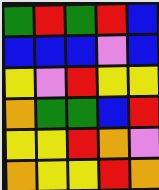[["green", "red", "green", "red", "blue"], ["blue", "blue", "blue", "violet", "blue"], ["yellow", "violet", "red", "yellow", "yellow"], ["orange", "green", "green", "blue", "red"], ["yellow", "yellow", "red", "orange", "violet"], ["orange", "yellow", "yellow", "red", "orange"]]